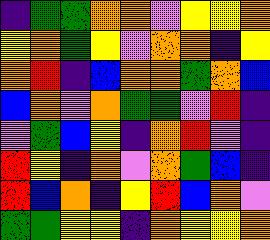[["indigo", "green", "green", "orange", "orange", "violet", "yellow", "yellow", "orange"], ["yellow", "orange", "green", "yellow", "violet", "orange", "orange", "indigo", "yellow"], ["orange", "red", "indigo", "blue", "orange", "orange", "green", "orange", "blue"], ["blue", "orange", "violet", "orange", "green", "green", "violet", "red", "indigo"], ["violet", "green", "blue", "yellow", "indigo", "orange", "red", "violet", "indigo"], ["red", "yellow", "indigo", "orange", "violet", "orange", "green", "blue", "indigo"], ["red", "blue", "orange", "indigo", "yellow", "red", "blue", "orange", "violet"], ["green", "green", "yellow", "yellow", "indigo", "orange", "yellow", "yellow", "orange"]]